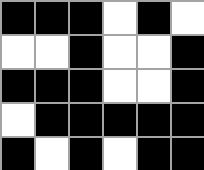[["black", "black", "black", "white", "black", "white"], ["white", "white", "black", "white", "white", "black"], ["black", "black", "black", "white", "white", "black"], ["white", "black", "black", "black", "black", "black"], ["black", "white", "black", "white", "black", "black"]]